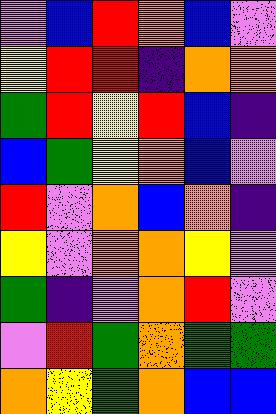[["violet", "blue", "red", "orange", "blue", "violet"], ["yellow", "red", "red", "indigo", "orange", "orange"], ["green", "red", "yellow", "red", "blue", "indigo"], ["blue", "green", "yellow", "orange", "blue", "violet"], ["red", "violet", "orange", "blue", "orange", "indigo"], ["yellow", "violet", "orange", "orange", "yellow", "violet"], ["green", "indigo", "violet", "orange", "red", "violet"], ["violet", "red", "green", "orange", "green", "green"], ["orange", "yellow", "green", "orange", "blue", "blue"]]